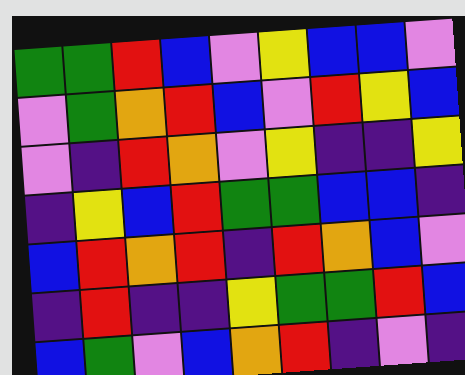[["green", "green", "red", "blue", "violet", "yellow", "blue", "blue", "violet"], ["violet", "green", "orange", "red", "blue", "violet", "red", "yellow", "blue"], ["violet", "indigo", "red", "orange", "violet", "yellow", "indigo", "indigo", "yellow"], ["indigo", "yellow", "blue", "red", "green", "green", "blue", "blue", "indigo"], ["blue", "red", "orange", "red", "indigo", "red", "orange", "blue", "violet"], ["indigo", "red", "indigo", "indigo", "yellow", "green", "green", "red", "blue"], ["blue", "green", "violet", "blue", "orange", "red", "indigo", "violet", "indigo"]]